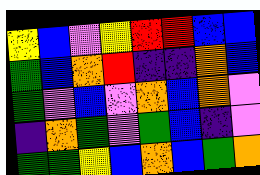[["yellow", "blue", "violet", "yellow", "red", "red", "blue", "blue"], ["green", "blue", "orange", "red", "indigo", "indigo", "orange", "blue"], ["green", "violet", "blue", "violet", "orange", "blue", "orange", "violet"], ["indigo", "orange", "green", "violet", "green", "blue", "indigo", "violet"], ["green", "green", "yellow", "blue", "orange", "blue", "green", "orange"]]